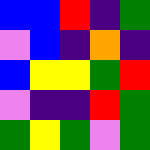[["blue", "blue", "red", "indigo", "green"], ["violet", "blue", "indigo", "orange", "indigo"], ["blue", "yellow", "yellow", "green", "red"], ["violet", "indigo", "indigo", "red", "green"], ["green", "yellow", "green", "violet", "green"]]